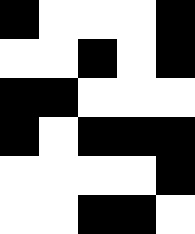[["black", "white", "white", "white", "black"], ["white", "white", "black", "white", "black"], ["black", "black", "white", "white", "white"], ["black", "white", "black", "black", "black"], ["white", "white", "white", "white", "black"], ["white", "white", "black", "black", "white"]]